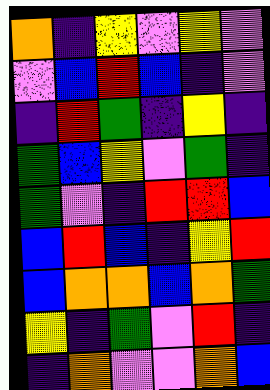[["orange", "indigo", "yellow", "violet", "yellow", "violet"], ["violet", "blue", "red", "blue", "indigo", "violet"], ["indigo", "red", "green", "indigo", "yellow", "indigo"], ["green", "blue", "yellow", "violet", "green", "indigo"], ["green", "violet", "indigo", "red", "red", "blue"], ["blue", "red", "blue", "indigo", "yellow", "red"], ["blue", "orange", "orange", "blue", "orange", "green"], ["yellow", "indigo", "green", "violet", "red", "indigo"], ["indigo", "orange", "violet", "violet", "orange", "blue"]]